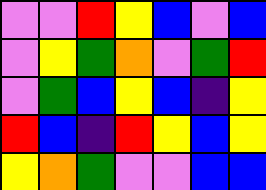[["violet", "violet", "red", "yellow", "blue", "violet", "blue"], ["violet", "yellow", "green", "orange", "violet", "green", "red"], ["violet", "green", "blue", "yellow", "blue", "indigo", "yellow"], ["red", "blue", "indigo", "red", "yellow", "blue", "yellow"], ["yellow", "orange", "green", "violet", "violet", "blue", "blue"]]